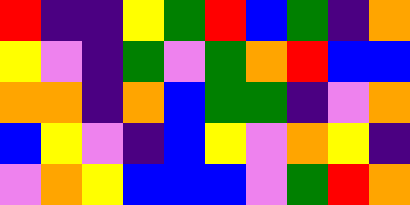[["red", "indigo", "indigo", "yellow", "green", "red", "blue", "green", "indigo", "orange"], ["yellow", "violet", "indigo", "green", "violet", "green", "orange", "red", "blue", "blue"], ["orange", "orange", "indigo", "orange", "blue", "green", "green", "indigo", "violet", "orange"], ["blue", "yellow", "violet", "indigo", "blue", "yellow", "violet", "orange", "yellow", "indigo"], ["violet", "orange", "yellow", "blue", "blue", "blue", "violet", "green", "red", "orange"]]